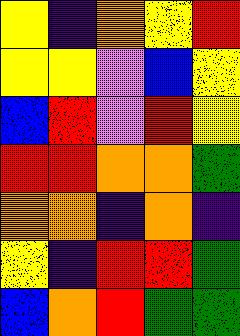[["yellow", "indigo", "orange", "yellow", "red"], ["yellow", "yellow", "violet", "blue", "yellow"], ["blue", "red", "violet", "red", "yellow"], ["red", "red", "orange", "orange", "green"], ["orange", "orange", "indigo", "orange", "indigo"], ["yellow", "indigo", "red", "red", "green"], ["blue", "orange", "red", "green", "green"]]